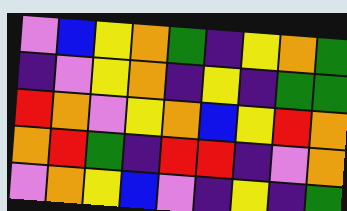[["violet", "blue", "yellow", "orange", "green", "indigo", "yellow", "orange", "green"], ["indigo", "violet", "yellow", "orange", "indigo", "yellow", "indigo", "green", "green"], ["red", "orange", "violet", "yellow", "orange", "blue", "yellow", "red", "orange"], ["orange", "red", "green", "indigo", "red", "red", "indigo", "violet", "orange"], ["violet", "orange", "yellow", "blue", "violet", "indigo", "yellow", "indigo", "green"]]